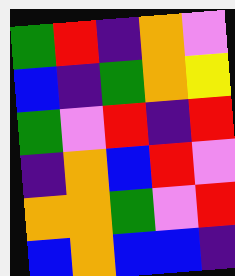[["green", "red", "indigo", "orange", "violet"], ["blue", "indigo", "green", "orange", "yellow"], ["green", "violet", "red", "indigo", "red"], ["indigo", "orange", "blue", "red", "violet"], ["orange", "orange", "green", "violet", "red"], ["blue", "orange", "blue", "blue", "indigo"]]